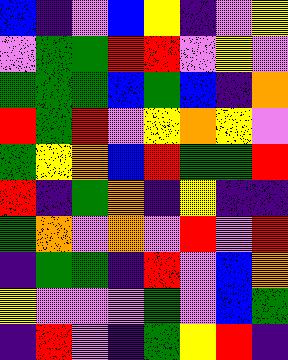[["blue", "indigo", "violet", "blue", "yellow", "indigo", "violet", "yellow"], ["violet", "green", "green", "red", "red", "violet", "yellow", "violet"], ["green", "green", "green", "blue", "green", "blue", "indigo", "orange"], ["red", "green", "red", "violet", "yellow", "orange", "yellow", "violet"], ["green", "yellow", "orange", "blue", "red", "green", "green", "red"], ["red", "indigo", "green", "orange", "indigo", "yellow", "indigo", "indigo"], ["green", "orange", "violet", "orange", "violet", "red", "violet", "red"], ["indigo", "green", "green", "indigo", "red", "violet", "blue", "orange"], ["yellow", "violet", "violet", "violet", "green", "violet", "blue", "green"], ["indigo", "red", "violet", "indigo", "green", "yellow", "red", "indigo"]]